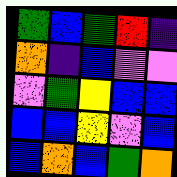[["green", "blue", "green", "red", "indigo"], ["orange", "indigo", "blue", "violet", "violet"], ["violet", "green", "yellow", "blue", "blue"], ["blue", "blue", "yellow", "violet", "blue"], ["blue", "orange", "blue", "green", "orange"]]